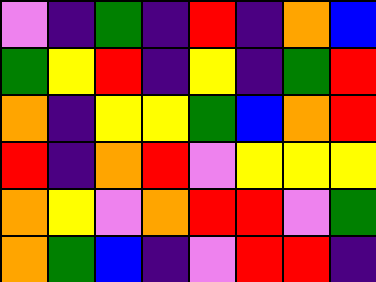[["violet", "indigo", "green", "indigo", "red", "indigo", "orange", "blue"], ["green", "yellow", "red", "indigo", "yellow", "indigo", "green", "red"], ["orange", "indigo", "yellow", "yellow", "green", "blue", "orange", "red"], ["red", "indigo", "orange", "red", "violet", "yellow", "yellow", "yellow"], ["orange", "yellow", "violet", "orange", "red", "red", "violet", "green"], ["orange", "green", "blue", "indigo", "violet", "red", "red", "indigo"]]